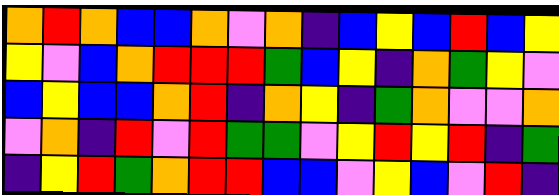[["orange", "red", "orange", "blue", "blue", "orange", "violet", "orange", "indigo", "blue", "yellow", "blue", "red", "blue", "yellow"], ["yellow", "violet", "blue", "orange", "red", "red", "red", "green", "blue", "yellow", "indigo", "orange", "green", "yellow", "violet"], ["blue", "yellow", "blue", "blue", "orange", "red", "indigo", "orange", "yellow", "indigo", "green", "orange", "violet", "violet", "orange"], ["violet", "orange", "indigo", "red", "violet", "red", "green", "green", "violet", "yellow", "red", "yellow", "red", "indigo", "green"], ["indigo", "yellow", "red", "green", "orange", "red", "red", "blue", "blue", "violet", "yellow", "blue", "violet", "red", "indigo"]]